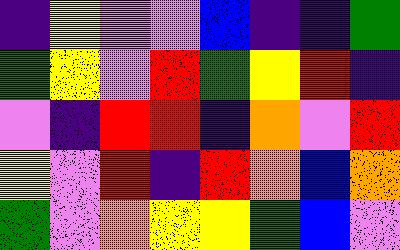[["indigo", "yellow", "violet", "violet", "blue", "indigo", "indigo", "green"], ["green", "yellow", "violet", "red", "green", "yellow", "red", "indigo"], ["violet", "indigo", "red", "red", "indigo", "orange", "violet", "red"], ["yellow", "violet", "red", "indigo", "red", "orange", "blue", "orange"], ["green", "violet", "orange", "yellow", "yellow", "green", "blue", "violet"]]